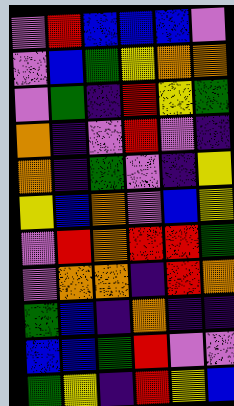[["violet", "red", "blue", "blue", "blue", "violet"], ["violet", "blue", "green", "yellow", "orange", "orange"], ["violet", "green", "indigo", "red", "yellow", "green"], ["orange", "indigo", "violet", "red", "violet", "indigo"], ["orange", "indigo", "green", "violet", "indigo", "yellow"], ["yellow", "blue", "orange", "violet", "blue", "yellow"], ["violet", "red", "orange", "red", "red", "green"], ["violet", "orange", "orange", "indigo", "red", "orange"], ["green", "blue", "indigo", "orange", "indigo", "indigo"], ["blue", "blue", "green", "red", "violet", "violet"], ["green", "yellow", "indigo", "red", "yellow", "blue"]]